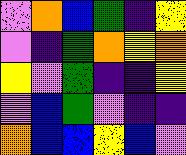[["violet", "orange", "blue", "green", "indigo", "yellow"], ["violet", "indigo", "green", "orange", "yellow", "orange"], ["yellow", "violet", "green", "indigo", "indigo", "yellow"], ["violet", "blue", "green", "violet", "indigo", "indigo"], ["orange", "blue", "blue", "yellow", "blue", "violet"]]